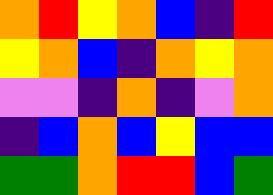[["orange", "red", "yellow", "orange", "blue", "indigo", "red"], ["yellow", "orange", "blue", "indigo", "orange", "yellow", "orange"], ["violet", "violet", "indigo", "orange", "indigo", "violet", "orange"], ["indigo", "blue", "orange", "blue", "yellow", "blue", "blue"], ["green", "green", "orange", "red", "red", "blue", "green"]]